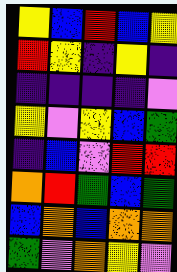[["yellow", "blue", "red", "blue", "yellow"], ["red", "yellow", "indigo", "yellow", "indigo"], ["indigo", "indigo", "indigo", "indigo", "violet"], ["yellow", "violet", "yellow", "blue", "green"], ["indigo", "blue", "violet", "red", "red"], ["orange", "red", "green", "blue", "green"], ["blue", "orange", "blue", "orange", "orange"], ["green", "violet", "orange", "yellow", "violet"]]